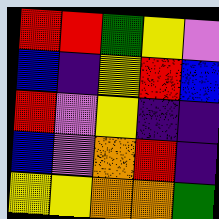[["red", "red", "green", "yellow", "violet"], ["blue", "indigo", "yellow", "red", "blue"], ["red", "violet", "yellow", "indigo", "indigo"], ["blue", "violet", "orange", "red", "indigo"], ["yellow", "yellow", "orange", "orange", "green"]]